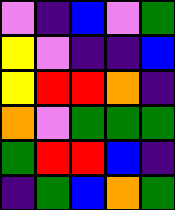[["violet", "indigo", "blue", "violet", "green"], ["yellow", "violet", "indigo", "indigo", "blue"], ["yellow", "red", "red", "orange", "indigo"], ["orange", "violet", "green", "green", "green"], ["green", "red", "red", "blue", "indigo"], ["indigo", "green", "blue", "orange", "green"]]